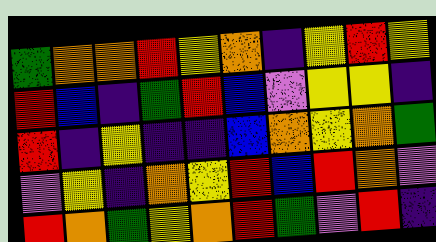[["green", "orange", "orange", "red", "yellow", "orange", "indigo", "yellow", "red", "yellow"], ["red", "blue", "indigo", "green", "red", "blue", "violet", "yellow", "yellow", "indigo"], ["red", "indigo", "yellow", "indigo", "indigo", "blue", "orange", "yellow", "orange", "green"], ["violet", "yellow", "indigo", "orange", "yellow", "red", "blue", "red", "orange", "violet"], ["red", "orange", "green", "yellow", "orange", "red", "green", "violet", "red", "indigo"]]